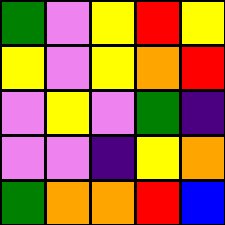[["green", "violet", "yellow", "red", "yellow"], ["yellow", "violet", "yellow", "orange", "red"], ["violet", "yellow", "violet", "green", "indigo"], ["violet", "violet", "indigo", "yellow", "orange"], ["green", "orange", "orange", "red", "blue"]]